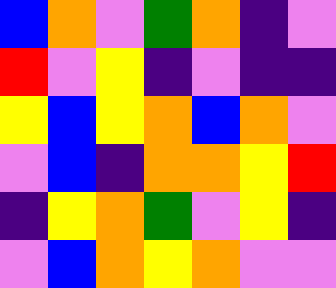[["blue", "orange", "violet", "green", "orange", "indigo", "violet"], ["red", "violet", "yellow", "indigo", "violet", "indigo", "indigo"], ["yellow", "blue", "yellow", "orange", "blue", "orange", "violet"], ["violet", "blue", "indigo", "orange", "orange", "yellow", "red"], ["indigo", "yellow", "orange", "green", "violet", "yellow", "indigo"], ["violet", "blue", "orange", "yellow", "orange", "violet", "violet"]]